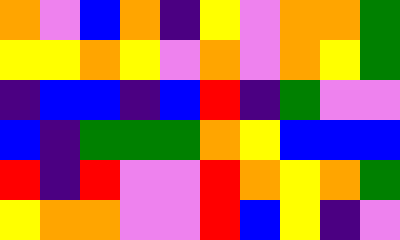[["orange", "violet", "blue", "orange", "indigo", "yellow", "violet", "orange", "orange", "green"], ["yellow", "yellow", "orange", "yellow", "violet", "orange", "violet", "orange", "yellow", "green"], ["indigo", "blue", "blue", "indigo", "blue", "red", "indigo", "green", "violet", "violet"], ["blue", "indigo", "green", "green", "green", "orange", "yellow", "blue", "blue", "blue"], ["red", "indigo", "red", "violet", "violet", "red", "orange", "yellow", "orange", "green"], ["yellow", "orange", "orange", "violet", "violet", "red", "blue", "yellow", "indigo", "violet"]]